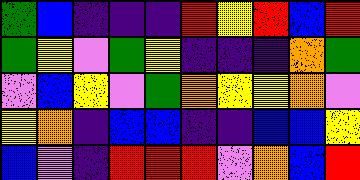[["green", "blue", "indigo", "indigo", "indigo", "red", "yellow", "red", "blue", "red"], ["green", "yellow", "violet", "green", "yellow", "indigo", "indigo", "indigo", "orange", "green"], ["violet", "blue", "yellow", "violet", "green", "orange", "yellow", "yellow", "orange", "violet"], ["yellow", "orange", "indigo", "blue", "blue", "indigo", "indigo", "blue", "blue", "yellow"], ["blue", "violet", "indigo", "red", "red", "red", "violet", "orange", "blue", "red"]]